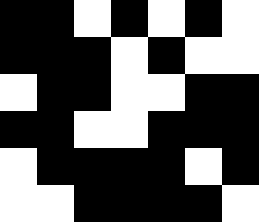[["black", "black", "white", "black", "white", "black", "white"], ["black", "black", "black", "white", "black", "white", "white"], ["white", "black", "black", "white", "white", "black", "black"], ["black", "black", "white", "white", "black", "black", "black"], ["white", "black", "black", "black", "black", "white", "black"], ["white", "white", "black", "black", "black", "black", "white"]]